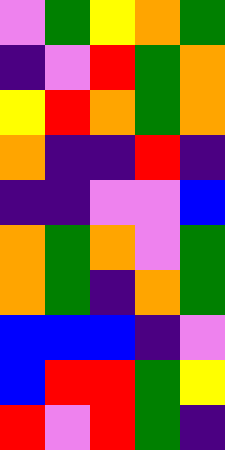[["violet", "green", "yellow", "orange", "green"], ["indigo", "violet", "red", "green", "orange"], ["yellow", "red", "orange", "green", "orange"], ["orange", "indigo", "indigo", "red", "indigo"], ["indigo", "indigo", "violet", "violet", "blue"], ["orange", "green", "orange", "violet", "green"], ["orange", "green", "indigo", "orange", "green"], ["blue", "blue", "blue", "indigo", "violet"], ["blue", "red", "red", "green", "yellow"], ["red", "violet", "red", "green", "indigo"]]